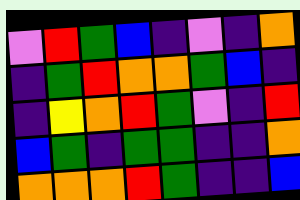[["violet", "red", "green", "blue", "indigo", "violet", "indigo", "orange"], ["indigo", "green", "red", "orange", "orange", "green", "blue", "indigo"], ["indigo", "yellow", "orange", "red", "green", "violet", "indigo", "red"], ["blue", "green", "indigo", "green", "green", "indigo", "indigo", "orange"], ["orange", "orange", "orange", "red", "green", "indigo", "indigo", "blue"]]